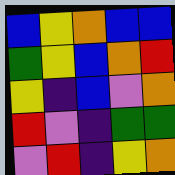[["blue", "yellow", "orange", "blue", "blue"], ["green", "yellow", "blue", "orange", "red"], ["yellow", "indigo", "blue", "violet", "orange"], ["red", "violet", "indigo", "green", "green"], ["violet", "red", "indigo", "yellow", "orange"]]